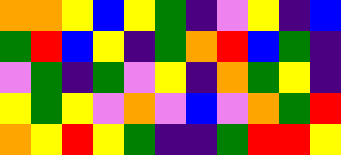[["orange", "orange", "yellow", "blue", "yellow", "green", "indigo", "violet", "yellow", "indigo", "blue"], ["green", "red", "blue", "yellow", "indigo", "green", "orange", "red", "blue", "green", "indigo"], ["violet", "green", "indigo", "green", "violet", "yellow", "indigo", "orange", "green", "yellow", "indigo"], ["yellow", "green", "yellow", "violet", "orange", "violet", "blue", "violet", "orange", "green", "red"], ["orange", "yellow", "red", "yellow", "green", "indigo", "indigo", "green", "red", "red", "yellow"]]